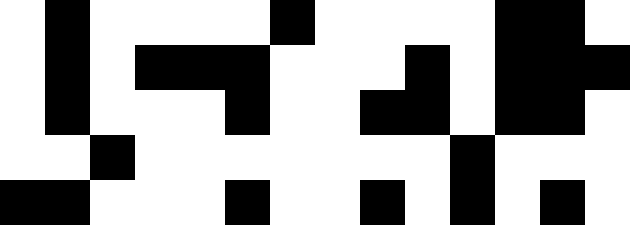[["white", "black", "white", "white", "white", "white", "black", "white", "white", "white", "white", "black", "black", "white"], ["white", "black", "white", "black", "black", "black", "white", "white", "white", "black", "white", "black", "black", "black"], ["white", "black", "white", "white", "white", "black", "white", "white", "black", "black", "white", "black", "black", "white"], ["white", "white", "black", "white", "white", "white", "white", "white", "white", "white", "black", "white", "white", "white"], ["black", "black", "white", "white", "white", "black", "white", "white", "black", "white", "black", "white", "black", "white"]]